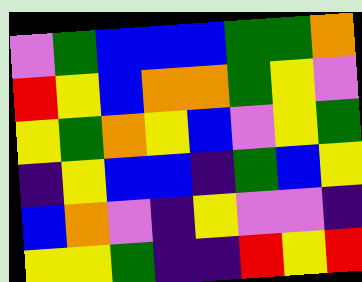[["violet", "green", "blue", "blue", "blue", "green", "green", "orange"], ["red", "yellow", "blue", "orange", "orange", "green", "yellow", "violet"], ["yellow", "green", "orange", "yellow", "blue", "violet", "yellow", "green"], ["indigo", "yellow", "blue", "blue", "indigo", "green", "blue", "yellow"], ["blue", "orange", "violet", "indigo", "yellow", "violet", "violet", "indigo"], ["yellow", "yellow", "green", "indigo", "indigo", "red", "yellow", "red"]]